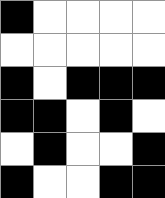[["black", "white", "white", "white", "white"], ["white", "white", "white", "white", "white"], ["black", "white", "black", "black", "black"], ["black", "black", "white", "black", "white"], ["white", "black", "white", "white", "black"], ["black", "white", "white", "black", "black"]]